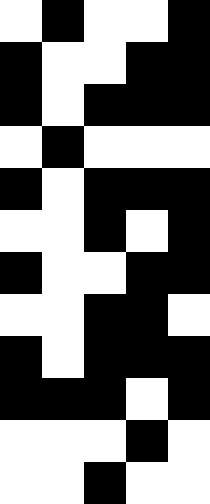[["white", "black", "white", "white", "black"], ["black", "white", "white", "black", "black"], ["black", "white", "black", "black", "black"], ["white", "black", "white", "white", "white"], ["black", "white", "black", "black", "black"], ["white", "white", "black", "white", "black"], ["black", "white", "white", "black", "black"], ["white", "white", "black", "black", "white"], ["black", "white", "black", "black", "black"], ["black", "black", "black", "white", "black"], ["white", "white", "white", "black", "white"], ["white", "white", "black", "white", "white"]]